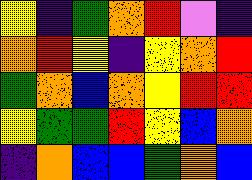[["yellow", "indigo", "green", "orange", "red", "violet", "indigo"], ["orange", "red", "yellow", "indigo", "yellow", "orange", "red"], ["green", "orange", "blue", "orange", "yellow", "red", "red"], ["yellow", "green", "green", "red", "yellow", "blue", "orange"], ["indigo", "orange", "blue", "blue", "green", "orange", "blue"]]